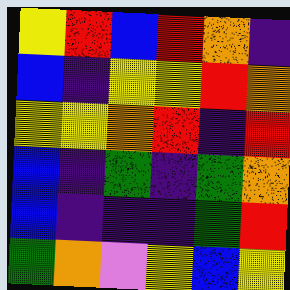[["yellow", "red", "blue", "red", "orange", "indigo"], ["blue", "indigo", "yellow", "yellow", "red", "orange"], ["yellow", "yellow", "orange", "red", "indigo", "red"], ["blue", "indigo", "green", "indigo", "green", "orange"], ["blue", "indigo", "indigo", "indigo", "green", "red"], ["green", "orange", "violet", "yellow", "blue", "yellow"]]